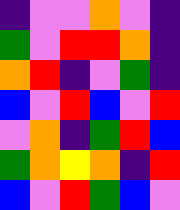[["indigo", "violet", "violet", "orange", "violet", "indigo"], ["green", "violet", "red", "red", "orange", "indigo"], ["orange", "red", "indigo", "violet", "green", "indigo"], ["blue", "violet", "red", "blue", "violet", "red"], ["violet", "orange", "indigo", "green", "red", "blue"], ["green", "orange", "yellow", "orange", "indigo", "red"], ["blue", "violet", "red", "green", "blue", "violet"]]